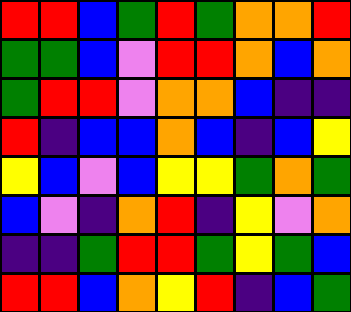[["red", "red", "blue", "green", "red", "green", "orange", "orange", "red"], ["green", "green", "blue", "violet", "red", "red", "orange", "blue", "orange"], ["green", "red", "red", "violet", "orange", "orange", "blue", "indigo", "indigo"], ["red", "indigo", "blue", "blue", "orange", "blue", "indigo", "blue", "yellow"], ["yellow", "blue", "violet", "blue", "yellow", "yellow", "green", "orange", "green"], ["blue", "violet", "indigo", "orange", "red", "indigo", "yellow", "violet", "orange"], ["indigo", "indigo", "green", "red", "red", "green", "yellow", "green", "blue"], ["red", "red", "blue", "orange", "yellow", "red", "indigo", "blue", "green"]]